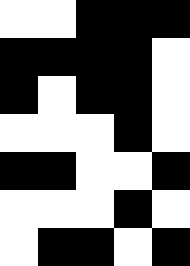[["white", "white", "black", "black", "black"], ["black", "black", "black", "black", "white"], ["black", "white", "black", "black", "white"], ["white", "white", "white", "black", "white"], ["black", "black", "white", "white", "black"], ["white", "white", "white", "black", "white"], ["white", "black", "black", "white", "black"]]